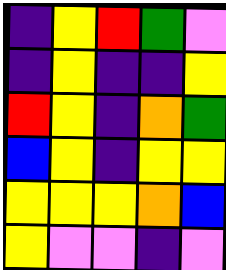[["indigo", "yellow", "red", "green", "violet"], ["indigo", "yellow", "indigo", "indigo", "yellow"], ["red", "yellow", "indigo", "orange", "green"], ["blue", "yellow", "indigo", "yellow", "yellow"], ["yellow", "yellow", "yellow", "orange", "blue"], ["yellow", "violet", "violet", "indigo", "violet"]]